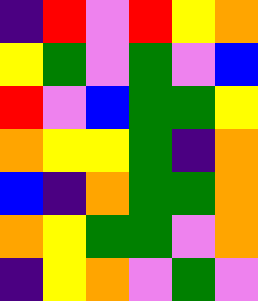[["indigo", "red", "violet", "red", "yellow", "orange"], ["yellow", "green", "violet", "green", "violet", "blue"], ["red", "violet", "blue", "green", "green", "yellow"], ["orange", "yellow", "yellow", "green", "indigo", "orange"], ["blue", "indigo", "orange", "green", "green", "orange"], ["orange", "yellow", "green", "green", "violet", "orange"], ["indigo", "yellow", "orange", "violet", "green", "violet"]]